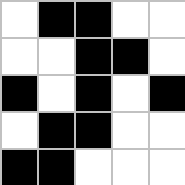[["white", "black", "black", "white", "white"], ["white", "white", "black", "black", "white"], ["black", "white", "black", "white", "black"], ["white", "black", "black", "white", "white"], ["black", "black", "white", "white", "white"]]